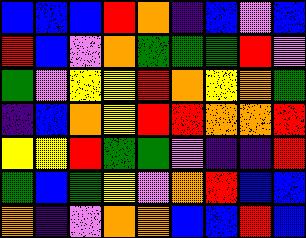[["blue", "blue", "blue", "red", "orange", "indigo", "blue", "violet", "blue"], ["red", "blue", "violet", "orange", "green", "green", "green", "red", "violet"], ["green", "violet", "yellow", "yellow", "red", "orange", "yellow", "orange", "green"], ["indigo", "blue", "orange", "yellow", "red", "red", "orange", "orange", "red"], ["yellow", "yellow", "red", "green", "green", "violet", "indigo", "indigo", "red"], ["green", "blue", "green", "yellow", "violet", "orange", "red", "blue", "blue"], ["orange", "indigo", "violet", "orange", "orange", "blue", "blue", "red", "blue"]]